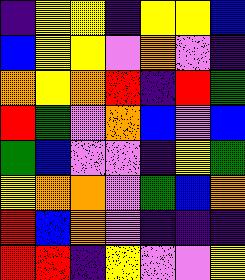[["indigo", "yellow", "yellow", "indigo", "yellow", "yellow", "blue"], ["blue", "yellow", "yellow", "violet", "orange", "violet", "indigo"], ["orange", "yellow", "orange", "red", "indigo", "red", "green"], ["red", "green", "violet", "orange", "blue", "violet", "blue"], ["green", "blue", "violet", "violet", "indigo", "yellow", "green"], ["yellow", "orange", "orange", "violet", "green", "blue", "orange"], ["red", "blue", "orange", "violet", "indigo", "indigo", "indigo"], ["red", "red", "indigo", "yellow", "violet", "violet", "yellow"]]